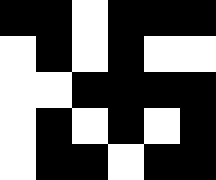[["black", "black", "white", "black", "black", "black"], ["white", "black", "white", "black", "white", "white"], ["white", "white", "black", "black", "black", "black"], ["white", "black", "white", "black", "white", "black"], ["white", "black", "black", "white", "black", "black"]]